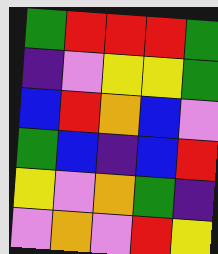[["green", "red", "red", "red", "green"], ["indigo", "violet", "yellow", "yellow", "green"], ["blue", "red", "orange", "blue", "violet"], ["green", "blue", "indigo", "blue", "red"], ["yellow", "violet", "orange", "green", "indigo"], ["violet", "orange", "violet", "red", "yellow"]]